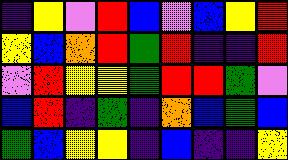[["indigo", "yellow", "violet", "red", "blue", "violet", "blue", "yellow", "red"], ["yellow", "blue", "orange", "red", "green", "red", "indigo", "indigo", "red"], ["violet", "red", "yellow", "yellow", "green", "red", "red", "green", "violet"], ["blue", "red", "indigo", "green", "indigo", "orange", "blue", "green", "blue"], ["green", "blue", "yellow", "yellow", "indigo", "blue", "indigo", "indigo", "yellow"]]